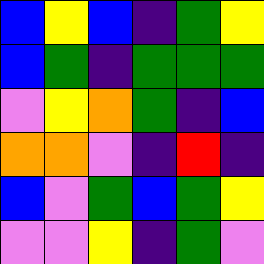[["blue", "yellow", "blue", "indigo", "green", "yellow"], ["blue", "green", "indigo", "green", "green", "green"], ["violet", "yellow", "orange", "green", "indigo", "blue"], ["orange", "orange", "violet", "indigo", "red", "indigo"], ["blue", "violet", "green", "blue", "green", "yellow"], ["violet", "violet", "yellow", "indigo", "green", "violet"]]